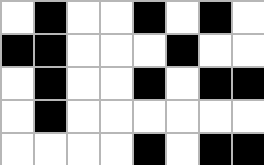[["white", "black", "white", "white", "black", "white", "black", "white"], ["black", "black", "white", "white", "white", "black", "white", "white"], ["white", "black", "white", "white", "black", "white", "black", "black"], ["white", "black", "white", "white", "white", "white", "white", "white"], ["white", "white", "white", "white", "black", "white", "black", "black"]]